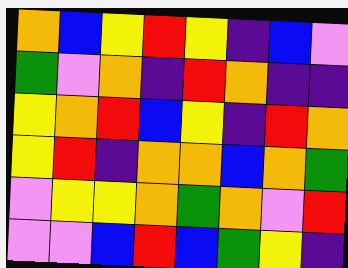[["orange", "blue", "yellow", "red", "yellow", "indigo", "blue", "violet"], ["green", "violet", "orange", "indigo", "red", "orange", "indigo", "indigo"], ["yellow", "orange", "red", "blue", "yellow", "indigo", "red", "orange"], ["yellow", "red", "indigo", "orange", "orange", "blue", "orange", "green"], ["violet", "yellow", "yellow", "orange", "green", "orange", "violet", "red"], ["violet", "violet", "blue", "red", "blue", "green", "yellow", "indigo"]]